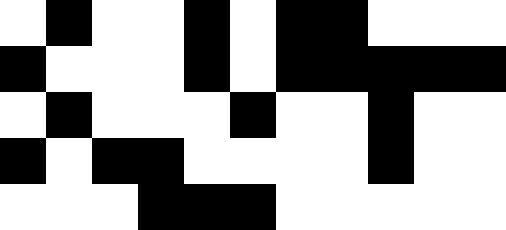[["white", "black", "white", "white", "black", "white", "black", "black", "white", "white", "white"], ["black", "white", "white", "white", "black", "white", "black", "black", "black", "black", "black"], ["white", "black", "white", "white", "white", "black", "white", "white", "black", "white", "white"], ["black", "white", "black", "black", "white", "white", "white", "white", "black", "white", "white"], ["white", "white", "white", "black", "black", "black", "white", "white", "white", "white", "white"]]